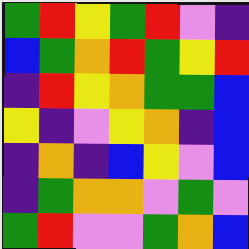[["green", "red", "yellow", "green", "red", "violet", "indigo"], ["blue", "green", "orange", "red", "green", "yellow", "red"], ["indigo", "red", "yellow", "orange", "green", "green", "blue"], ["yellow", "indigo", "violet", "yellow", "orange", "indigo", "blue"], ["indigo", "orange", "indigo", "blue", "yellow", "violet", "blue"], ["indigo", "green", "orange", "orange", "violet", "green", "violet"], ["green", "red", "violet", "violet", "green", "orange", "blue"]]